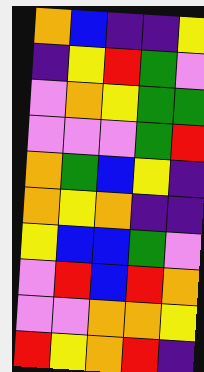[["orange", "blue", "indigo", "indigo", "yellow"], ["indigo", "yellow", "red", "green", "violet"], ["violet", "orange", "yellow", "green", "green"], ["violet", "violet", "violet", "green", "red"], ["orange", "green", "blue", "yellow", "indigo"], ["orange", "yellow", "orange", "indigo", "indigo"], ["yellow", "blue", "blue", "green", "violet"], ["violet", "red", "blue", "red", "orange"], ["violet", "violet", "orange", "orange", "yellow"], ["red", "yellow", "orange", "red", "indigo"]]